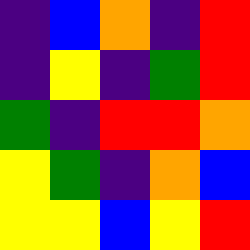[["indigo", "blue", "orange", "indigo", "red"], ["indigo", "yellow", "indigo", "green", "red"], ["green", "indigo", "red", "red", "orange"], ["yellow", "green", "indigo", "orange", "blue"], ["yellow", "yellow", "blue", "yellow", "red"]]